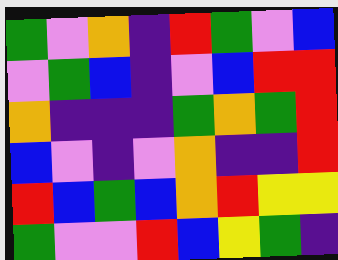[["green", "violet", "orange", "indigo", "red", "green", "violet", "blue"], ["violet", "green", "blue", "indigo", "violet", "blue", "red", "red"], ["orange", "indigo", "indigo", "indigo", "green", "orange", "green", "red"], ["blue", "violet", "indigo", "violet", "orange", "indigo", "indigo", "red"], ["red", "blue", "green", "blue", "orange", "red", "yellow", "yellow"], ["green", "violet", "violet", "red", "blue", "yellow", "green", "indigo"]]